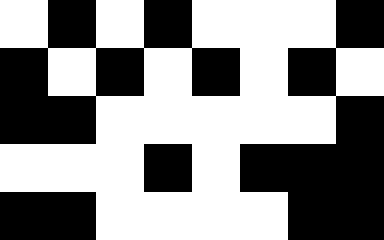[["white", "black", "white", "black", "white", "white", "white", "black"], ["black", "white", "black", "white", "black", "white", "black", "white"], ["black", "black", "white", "white", "white", "white", "white", "black"], ["white", "white", "white", "black", "white", "black", "black", "black"], ["black", "black", "white", "white", "white", "white", "black", "black"]]